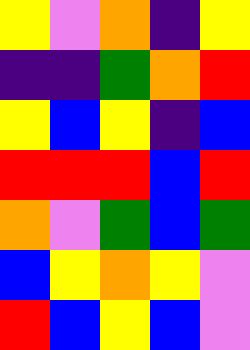[["yellow", "violet", "orange", "indigo", "yellow"], ["indigo", "indigo", "green", "orange", "red"], ["yellow", "blue", "yellow", "indigo", "blue"], ["red", "red", "red", "blue", "red"], ["orange", "violet", "green", "blue", "green"], ["blue", "yellow", "orange", "yellow", "violet"], ["red", "blue", "yellow", "blue", "violet"]]